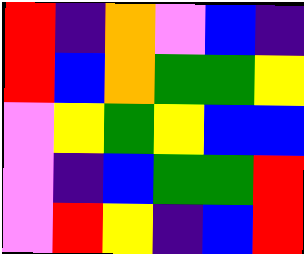[["red", "indigo", "orange", "violet", "blue", "indigo"], ["red", "blue", "orange", "green", "green", "yellow"], ["violet", "yellow", "green", "yellow", "blue", "blue"], ["violet", "indigo", "blue", "green", "green", "red"], ["violet", "red", "yellow", "indigo", "blue", "red"]]